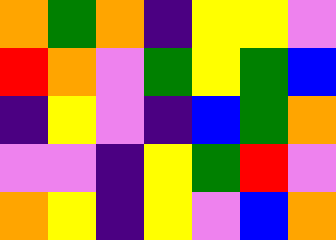[["orange", "green", "orange", "indigo", "yellow", "yellow", "violet"], ["red", "orange", "violet", "green", "yellow", "green", "blue"], ["indigo", "yellow", "violet", "indigo", "blue", "green", "orange"], ["violet", "violet", "indigo", "yellow", "green", "red", "violet"], ["orange", "yellow", "indigo", "yellow", "violet", "blue", "orange"]]